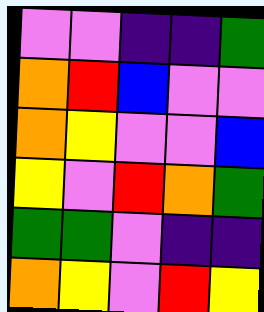[["violet", "violet", "indigo", "indigo", "green"], ["orange", "red", "blue", "violet", "violet"], ["orange", "yellow", "violet", "violet", "blue"], ["yellow", "violet", "red", "orange", "green"], ["green", "green", "violet", "indigo", "indigo"], ["orange", "yellow", "violet", "red", "yellow"]]